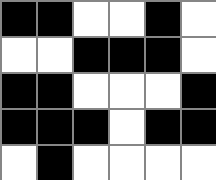[["black", "black", "white", "white", "black", "white"], ["white", "white", "black", "black", "black", "white"], ["black", "black", "white", "white", "white", "black"], ["black", "black", "black", "white", "black", "black"], ["white", "black", "white", "white", "white", "white"]]